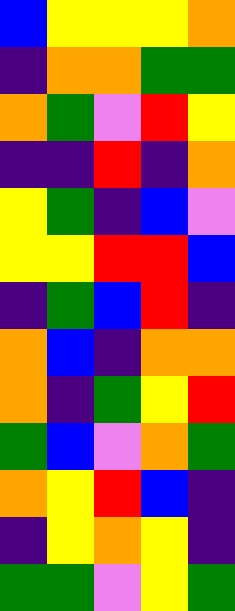[["blue", "yellow", "yellow", "yellow", "orange"], ["indigo", "orange", "orange", "green", "green"], ["orange", "green", "violet", "red", "yellow"], ["indigo", "indigo", "red", "indigo", "orange"], ["yellow", "green", "indigo", "blue", "violet"], ["yellow", "yellow", "red", "red", "blue"], ["indigo", "green", "blue", "red", "indigo"], ["orange", "blue", "indigo", "orange", "orange"], ["orange", "indigo", "green", "yellow", "red"], ["green", "blue", "violet", "orange", "green"], ["orange", "yellow", "red", "blue", "indigo"], ["indigo", "yellow", "orange", "yellow", "indigo"], ["green", "green", "violet", "yellow", "green"]]